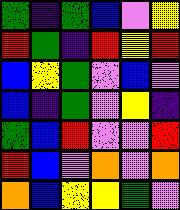[["green", "indigo", "green", "blue", "violet", "yellow"], ["red", "green", "indigo", "red", "yellow", "red"], ["blue", "yellow", "green", "violet", "blue", "violet"], ["blue", "indigo", "green", "violet", "yellow", "indigo"], ["green", "blue", "red", "violet", "violet", "red"], ["red", "blue", "violet", "orange", "violet", "orange"], ["orange", "blue", "yellow", "yellow", "green", "violet"]]